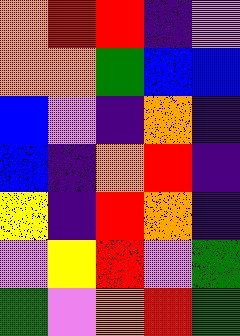[["orange", "red", "red", "indigo", "violet"], ["orange", "orange", "green", "blue", "blue"], ["blue", "violet", "indigo", "orange", "indigo"], ["blue", "indigo", "orange", "red", "indigo"], ["yellow", "indigo", "red", "orange", "indigo"], ["violet", "yellow", "red", "violet", "green"], ["green", "violet", "orange", "red", "green"]]